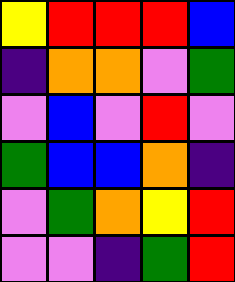[["yellow", "red", "red", "red", "blue"], ["indigo", "orange", "orange", "violet", "green"], ["violet", "blue", "violet", "red", "violet"], ["green", "blue", "blue", "orange", "indigo"], ["violet", "green", "orange", "yellow", "red"], ["violet", "violet", "indigo", "green", "red"]]